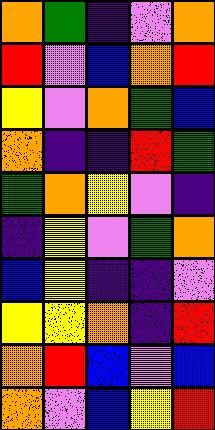[["orange", "green", "indigo", "violet", "orange"], ["red", "violet", "blue", "orange", "red"], ["yellow", "violet", "orange", "green", "blue"], ["orange", "indigo", "indigo", "red", "green"], ["green", "orange", "yellow", "violet", "indigo"], ["indigo", "yellow", "violet", "green", "orange"], ["blue", "yellow", "indigo", "indigo", "violet"], ["yellow", "yellow", "orange", "indigo", "red"], ["orange", "red", "blue", "violet", "blue"], ["orange", "violet", "blue", "yellow", "red"]]